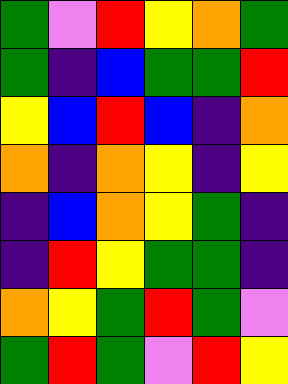[["green", "violet", "red", "yellow", "orange", "green"], ["green", "indigo", "blue", "green", "green", "red"], ["yellow", "blue", "red", "blue", "indigo", "orange"], ["orange", "indigo", "orange", "yellow", "indigo", "yellow"], ["indigo", "blue", "orange", "yellow", "green", "indigo"], ["indigo", "red", "yellow", "green", "green", "indigo"], ["orange", "yellow", "green", "red", "green", "violet"], ["green", "red", "green", "violet", "red", "yellow"]]